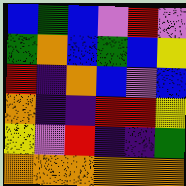[["blue", "green", "blue", "violet", "red", "violet"], ["green", "orange", "blue", "green", "blue", "yellow"], ["red", "indigo", "orange", "blue", "violet", "blue"], ["orange", "indigo", "indigo", "red", "red", "yellow"], ["yellow", "violet", "red", "indigo", "indigo", "green"], ["orange", "orange", "orange", "orange", "orange", "orange"]]